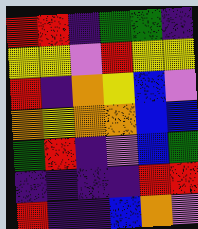[["red", "red", "indigo", "green", "green", "indigo"], ["yellow", "yellow", "violet", "red", "yellow", "yellow"], ["red", "indigo", "orange", "yellow", "blue", "violet"], ["orange", "yellow", "orange", "orange", "blue", "blue"], ["green", "red", "indigo", "violet", "blue", "green"], ["indigo", "indigo", "indigo", "indigo", "red", "red"], ["red", "indigo", "indigo", "blue", "orange", "violet"]]